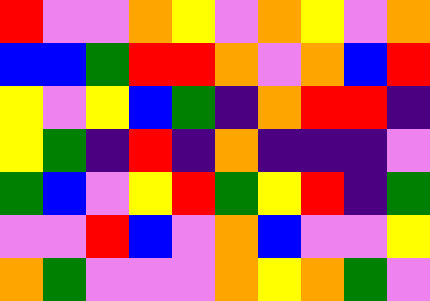[["red", "violet", "violet", "orange", "yellow", "violet", "orange", "yellow", "violet", "orange"], ["blue", "blue", "green", "red", "red", "orange", "violet", "orange", "blue", "red"], ["yellow", "violet", "yellow", "blue", "green", "indigo", "orange", "red", "red", "indigo"], ["yellow", "green", "indigo", "red", "indigo", "orange", "indigo", "indigo", "indigo", "violet"], ["green", "blue", "violet", "yellow", "red", "green", "yellow", "red", "indigo", "green"], ["violet", "violet", "red", "blue", "violet", "orange", "blue", "violet", "violet", "yellow"], ["orange", "green", "violet", "violet", "violet", "orange", "yellow", "orange", "green", "violet"]]